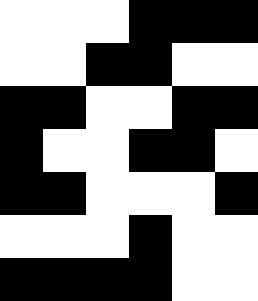[["white", "white", "white", "black", "black", "black"], ["white", "white", "black", "black", "white", "white"], ["black", "black", "white", "white", "black", "black"], ["black", "white", "white", "black", "black", "white"], ["black", "black", "white", "white", "white", "black"], ["white", "white", "white", "black", "white", "white"], ["black", "black", "black", "black", "white", "white"]]